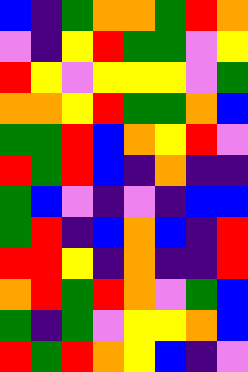[["blue", "indigo", "green", "orange", "orange", "green", "red", "orange"], ["violet", "indigo", "yellow", "red", "green", "green", "violet", "yellow"], ["red", "yellow", "violet", "yellow", "yellow", "yellow", "violet", "green"], ["orange", "orange", "yellow", "red", "green", "green", "orange", "blue"], ["green", "green", "red", "blue", "orange", "yellow", "red", "violet"], ["red", "green", "red", "blue", "indigo", "orange", "indigo", "indigo"], ["green", "blue", "violet", "indigo", "violet", "indigo", "blue", "blue"], ["green", "red", "indigo", "blue", "orange", "blue", "indigo", "red"], ["red", "red", "yellow", "indigo", "orange", "indigo", "indigo", "red"], ["orange", "red", "green", "red", "orange", "violet", "green", "blue"], ["green", "indigo", "green", "violet", "yellow", "yellow", "orange", "blue"], ["red", "green", "red", "orange", "yellow", "blue", "indigo", "violet"]]